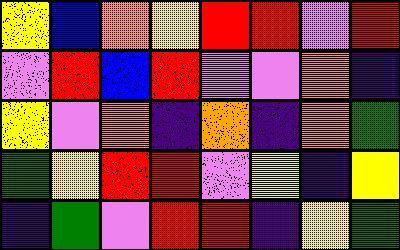[["yellow", "blue", "orange", "yellow", "red", "red", "violet", "red"], ["violet", "red", "blue", "red", "violet", "violet", "orange", "indigo"], ["yellow", "violet", "orange", "indigo", "orange", "indigo", "orange", "green"], ["green", "yellow", "red", "red", "violet", "yellow", "indigo", "yellow"], ["indigo", "green", "violet", "red", "red", "indigo", "yellow", "green"]]